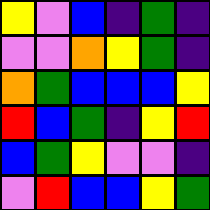[["yellow", "violet", "blue", "indigo", "green", "indigo"], ["violet", "violet", "orange", "yellow", "green", "indigo"], ["orange", "green", "blue", "blue", "blue", "yellow"], ["red", "blue", "green", "indigo", "yellow", "red"], ["blue", "green", "yellow", "violet", "violet", "indigo"], ["violet", "red", "blue", "blue", "yellow", "green"]]